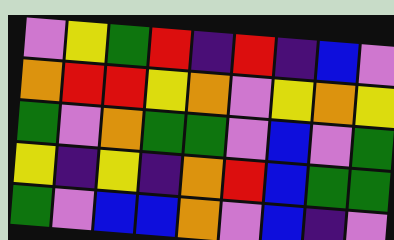[["violet", "yellow", "green", "red", "indigo", "red", "indigo", "blue", "violet"], ["orange", "red", "red", "yellow", "orange", "violet", "yellow", "orange", "yellow"], ["green", "violet", "orange", "green", "green", "violet", "blue", "violet", "green"], ["yellow", "indigo", "yellow", "indigo", "orange", "red", "blue", "green", "green"], ["green", "violet", "blue", "blue", "orange", "violet", "blue", "indigo", "violet"]]